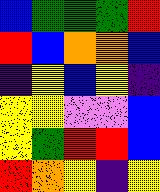[["blue", "green", "green", "green", "red"], ["red", "blue", "orange", "orange", "blue"], ["indigo", "yellow", "blue", "yellow", "indigo"], ["yellow", "yellow", "violet", "violet", "blue"], ["yellow", "green", "red", "red", "blue"], ["red", "orange", "yellow", "indigo", "yellow"]]